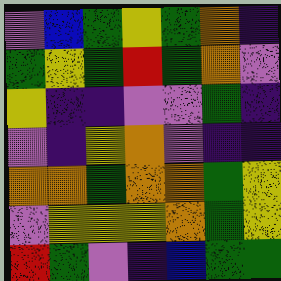[["violet", "blue", "green", "yellow", "green", "orange", "indigo"], ["green", "yellow", "green", "red", "green", "orange", "violet"], ["yellow", "indigo", "indigo", "violet", "violet", "green", "indigo"], ["violet", "indigo", "yellow", "orange", "violet", "indigo", "indigo"], ["orange", "orange", "green", "orange", "orange", "green", "yellow"], ["violet", "yellow", "yellow", "yellow", "orange", "green", "yellow"], ["red", "green", "violet", "indigo", "blue", "green", "green"]]